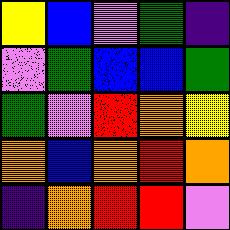[["yellow", "blue", "violet", "green", "indigo"], ["violet", "green", "blue", "blue", "green"], ["green", "violet", "red", "orange", "yellow"], ["orange", "blue", "orange", "red", "orange"], ["indigo", "orange", "red", "red", "violet"]]